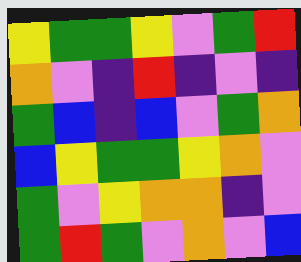[["yellow", "green", "green", "yellow", "violet", "green", "red"], ["orange", "violet", "indigo", "red", "indigo", "violet", "indigo"], ["green", "blue", "indigo", "blue", "violet", "green", "orange"], ["blue", "yellow", "green", "green", "yellow", "orange", "violet"], ["green", "violet", "yellow", "orange", "orange", "indigo", "violet"], ["green", "red", "green", "violet", "orange", "violet", "blue"]]